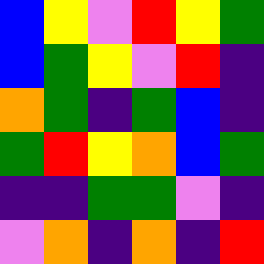[["blue", "yellow", "violet", "red", "yellow", "green"], ["blue", "green", "yellow", "violet", "red", "indigo"], ["orange", "green", "indigo", "green", "blue", "indigo"], ["green", "red", "yellow", "orange", "blue", "green"], ["indigo", "indigo", "green", "green", "violet", "indigo"], ["violet", "orange", "indigo", "orange", "indigo", "red"]]